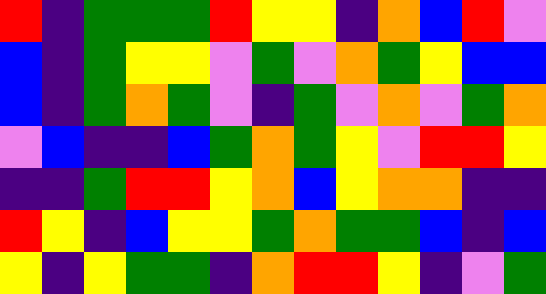[["red", "indigo", "green", "green", "green", "red", "yellow", "yellow", "indigo", "orange", "blue", "red", "violet"], ["blue", "indigo", "green", "yellow", "yellow", "violet", "green", "violet", "orange", "green", "yellow", "blue", "blue"], ["blue", "indigo", "green", "orange", "green", "violet", "indigo", "green", "violet", "orange", "violet", "green", "orange"], ["violet", "blue", "indigo", "indigo", "blue", "green", "orange", "green", "yellow", "violet", "red", "red", "yellow"], ["indigo", "indigo", "green", "red", "red", "yellow", "orange", "blue", "yellow", "orange", "orange", "indigo", "indigo"], ["red", "yellow", "indigo", "blue", "yellow", "yellow", "green", "orange", "green", "green", "blue", "indigo", "blue"], ["yellow", "indigo", "yellow", "green", "green", "indigo", "orange", "red", "red", "yellow", "indigo", "violet", "green"]]